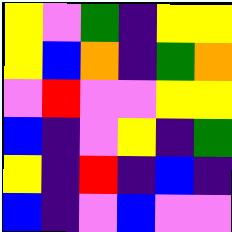[["yellow", "violet", "green", "indigo", "yellow", "yellow"], ["yellow", "blue", "orange", "indigo", "green", "orange"], ["violet", "red", "violet", "violet", "yellow", "yellow"], ["blue", "indigo", "violet", "yellow", "indigo", "green"], ["yellow", "indigo", "red", "indigo", "blue", "indigo"], ["blue", "indigo", "violet", "blue", "violet", "violet"]]